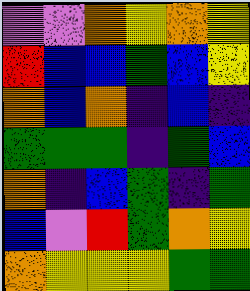[["violet", "violet", "orange", "yellow", "orange", "yellow"], ["red", "blue", "blue", "green", "blue", "yellow"], ["orange", "blue", "orange", "indigo", "blue", "indigo"], ["green", "green", "green", "indigo", "green", "blue"], ["orange", "indigo", "blue", "green", "indigo", "green"], ["blue", "violet", "red", "green", "orange", "yellow"], ["orange", "yellow", "yellow", "yellow", "green", "green"]]